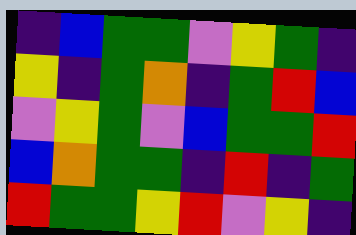[["indigo", "blue", "green", "green", "violet", "yellow", "green", "indigo"], ["yellow", "indigo", "green", "orange", "indigo", "green", "red", "blue"], ["violet", "yellow", "green", "violet", "blue", "green", "green", "red"], ["blue", "orange", "green", "green", "indigo", "red", "indigo", "green"], ["red", "green", "green", "yellow", "red", "violet", "yellow", "indigo"]]